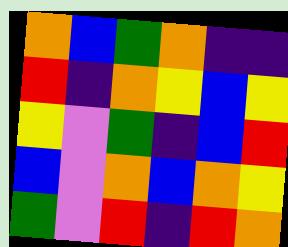[["orange", "blue", "green", "orange", "indigo", "indigo"], ["red", "indigo", "orange", "yellow", "blue", "yellow"], ["yellow", "violet", "green", "indigo", "blue", "red"], ["blue", "violet", "orange", "blue", "orange", "yellow"], ["green", "violet", "red", "indigo", "red", "orange"]]